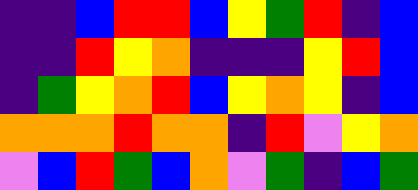[["indigo", "indigo", "blue", "red", "red", "blue", "yellow", "green", "red", "indigo", "blue"], ["indigo", "indigo", "red", "yellow", "orange", "indigo", "indigo", "indigo", "yellow", "red", "blue"], ["indigo", "green", "yellow", "orange", "red", "blue", "yellow", "orange", "yellow", "indigo", "blue"], ["orange", "orange", "orange", "red", "orange", "orange", "indigo", "red", "violet", "yellow", "orange"], ["violet", "blue", "red", "green", "blue", "orange", "violet", "green", "indigo", "blue", "green"]]